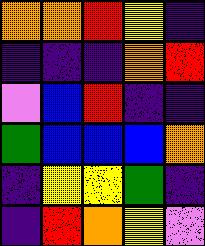[["orange", "orange", "red", "yellow", "indigo"], ["indigo", "indigo", "indigo", "orange", "red"], ["violet", "blue", "red", "indigo", "indigo"], ["green", "blue", "blue", "blue", "orange"], ["indigo", "yellow", "yellow", "green", "indigo"], ["indigo", "red", "orange", "yellow", "violet"]]